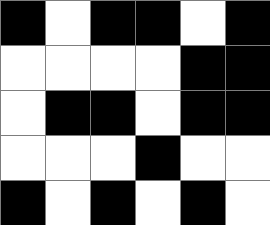[["black", "white", "black", "black", "white", "black"], ["white", "white", "white", "white", "black", "black"], ["white", "black", "black", "white", "black", "black"], ["white", "white", "white", "black", "white", "white"], ["black", "white", "black", "white", "black", "white"]]